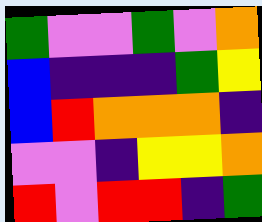[["green", "violet", "violet", "green", "violet", "orange"], ["blue", "indigo", "indigo", "indigo", "green", "yellow"], ["blue", "red", "orange", "orange", "orange", "indigo"], ["violet", "violet", "indigo", "yellow", "yellow", "orange"], ["red", "violet", "red", "red", "indigo", "green"]]